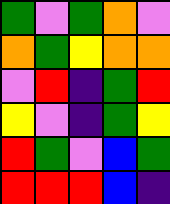[["green", "violet", "green", "orange", "violet"], ["orange", "green", "yellow", "orange", "orange"], ["violet", "red", "indigo", "green", "red"], ["yellow", "violet", "indigo", "green", "yellow"], ["red", "green", "violet", "blue", "green"], ["red", "red", "red", "blue", "indigo"]]